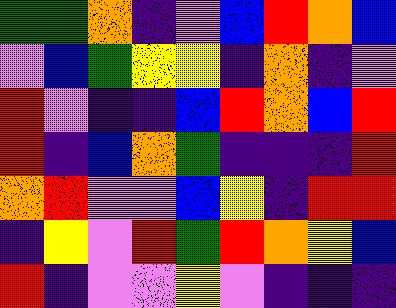[["green", "green", "orange", "indigo", "violet", "blue", "red", "orange", "blue"], ["violet", "blue", "green", "yellow", "yellow", "indigo", "orange", "indigo", "violet"], ["red", "violet", "indigo", "indigo", "blue", "red", "orange", "blue", "red"], ["red", "indigo", "blue", "orange", "green", "indigo", "indigo", "indigo", "red"], ["orange", "red", "violet", "violet", "blue", "yellow", "indigo", "red", "red"], ["indigo", "yellow", "violet", "red", "green", "red", "orange", "yellow", "blue"], ["red", "indigo", "violet", "violet", "yellow", "violet", "indigo", "indigo", "indigo"]]